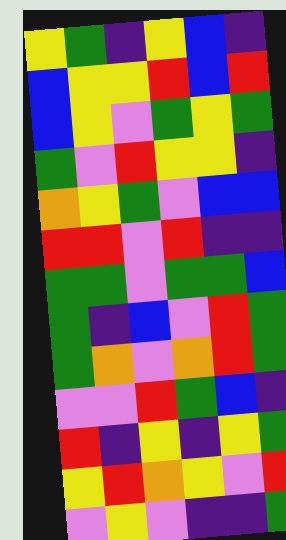[["yellow", "green", "indigo", "yellow", "blue", "indigo"], ["blue", "yellow", "yellow", "red", "blue", "red"], ["blue", "yellow", "violet", "green", "yellow", "green"], ["green", "violet", "red", "yellow", "yellow", "indigo"], ["orange", "yellow", "green", "violet", "blue", "blue"], ["red", "red", "violet", "red", "indigo", "indigo"], ["green", "green", "violet", "green", "green", "blue"], ["green", "indigo", "blue", "violet", "red", "green"], ["green", "orange", "violet", "orange", "red", "green"], ["violet", "violet", "red", "green", "blue", "indigo"], ["red", "indigo", "yellow", "indigo", "yellow", "green"], ["yellow", "red", "orange", "yellow", "violet", "red"], ["violet", "yellow", "violet", "indigo", "indigo", "green"]]